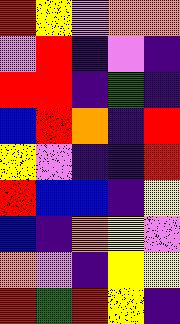[["red", "yellow", "violet", "orange", "orange"], ["violet", "red", "indigo", "violet", "indigo"], ["red", "red", "indigo", "green", "indigo"], ["blue", "red", "orange", "indigo", "red"], ["yellow", "violet", "indigo", "indigo", "red"], ["red", "blue", "blue", "indigo", "yellow"], ["blue", "indigo", "orange", "yellow", "violet"], ["orange", "violet", "indigo", "yellow", "yellow"], ["red", "green", "red", "yellow", "indigo"]]